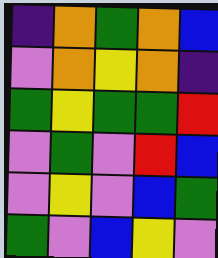[["indigo", "orange", "green", "orange", "blue"], ["violet", "orange", "yellow", "orange", "indigo"], ["green", "yellow", "green", "green", "red"], ["violet", "green", "violet", "red", "blue"], ["violet", "yellow", "violet", "blue", "green"], ["green", "violet", "blue", "yellow", "violet"]]